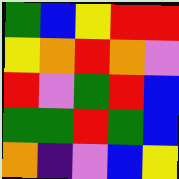[["green", "blue", "yellow", "red", "red"], ["yellow", "orange", "red", "orange", "violet"], ["red", "violet", "green", "red", "blue"], ["green", "green", "red", "green", "blue"], ["orange", "indigo", "violet", "blue", "yellow"]]